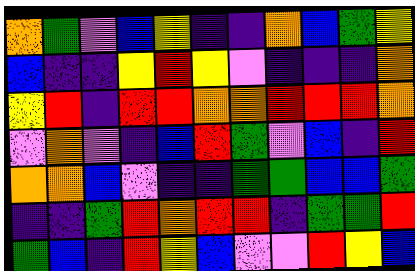[["orange", "green", "violet", "blue", "yellow", "indigo", "indigo", "orange", "blue", "green", "yellow"], ["blue", "indigo", "indigo", "yellow", "red", "yellow", "violet", "indigo", "indigo", "indigo", "orange"], ["yellow", "red", "indigo", "red", "red", "orange", "orange", "red", "red", "red", "orange"], ["violet", "orange", "violet", "indigo", "blue", "red", "green", "violet", "blue", "indigo", "red"], ["orange", "orange", "blue", "violet", "indigo", "indigo", "green", "green", "blue", "blue", "green"], ["indigo", "indigo", "green", "red", "orange", "red", "red", "indigo", "green", "green", "red"], ["green", "blue", "indigo", "red", "yellow", "blue", "violet", "violet", "red", "yellow", "blue"]]